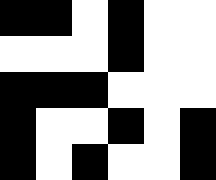[["black", "black", "white", "black", "white", "white"], ["white", "white", "white", "black", "white", "white"], ["black", "black", "black", "white", "white", "white"], ["black", "white", "white", "black", "white", "black"], ["black", "white", "black", "white", "white", "black"]]